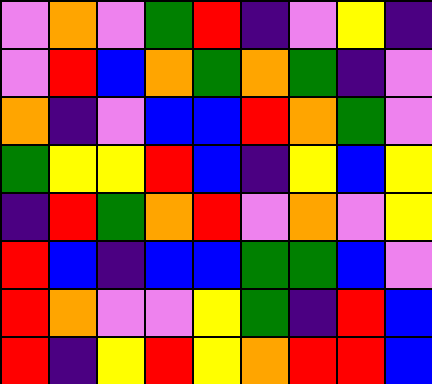[["violet", "orange", "violet", "green", "red", "indigo", "violet", "yellow", "indigo"], ["violet", "red", "blue", "orange", "green", "orange", "green", "indigo", "violet"], ["orange", "indigo", "violet", "blue", "blue", "red", "orange", "green", "violet"], ["green", "yellow", "yellow", "red", "blue", "indigo", "yellow", "blue", "yellow"], ["indigo", "red", "green", "orange", "red", "violet", "orange", "violet", "yellow"], ["red", "blue", "indigo", "blue", "blue", "green", "green", "blue", "violet"], ["red", "orange", "violet", "violet", "yellow", "green", "indigo", "red", "blue"], ["red", "indigo", "yellow", "red", "yellow", "orange", "red", "red", "blue"]]